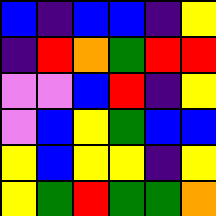[["blue", "indigo", "blue", "blue", "indigo", "yellow"], ["indigo", "red", "orange", "green", "red", "red"], ["violet", "violet", "blue", "red", "indigo", "yellow"], ["violet", "blue", "yellow", "green", "blue", "blue"], ["yellow", "blue", "yellow", "yellow", "indigo", "yellow"], ["yellow", "green", "red", "green", "green", "orange"]]